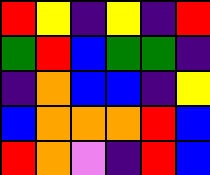[["red", "yellow", "indigo", "yellow", "indigo", "red"], ["green", "red", "blue", "green", "green", "indigo"], ["indigo", "orange", "blue", "blue", "indigo", "yellow"], ["blue", "orange", "orange", "orange", "red", "blue"], ["red", "orange", "violet", "indigo", "red", "blue"]]